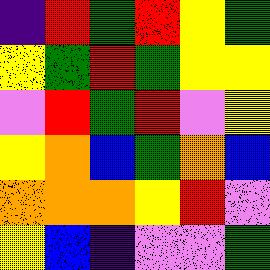[["indigo", "red", "green", "red", "yellow", "green"], ["yellow", "green", "red", "green", "yellow", "yellow"], ["violet", "red", "green", "red", "violet", "yellow"], ["yellow", "orange", "blue", "green", "orange", "blue"], ["orange", "orange", "orange", "yellow", "red", "violet"], ["yellow", "blue", "indigo", "violet", "violet", "green"]]